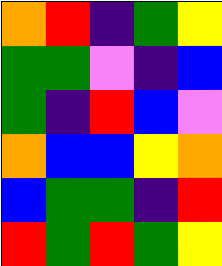[["orange", "red", "indigo", "green", "yellow"], ["green", "green", "violet", "indigo", "blue"], ["green", "indigo", "red", "blue", "violet"], ["orange", "blue", "blue", "yellow", "orange"], ["blue", "green", "green", "indigo", "red"], ["red", "green", "red", "green", "yellow"]]